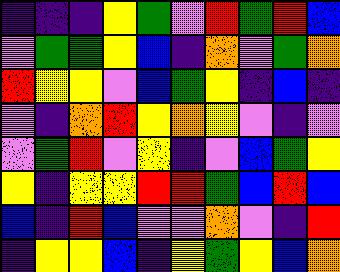[["indigo", "indigo", "indigo", "yellow", "green", "violet", "red", "green", "red", "blue"], ["violet", "green", "green", "yellow", "blue", "indigo", "orange", "violet", "green", "orange"], ["red", "yellow", "yellow", "violet", "blue", "green", "yellow", "indigo", "blue", "indigo"], ["violet", "indigo", "orange", "red", "yellow", "orange", "yellow", "violet", "indigo", "violet"], ["violet", "green", "red", "violet", "yellow", "indigo", "violet", "blue", "green", "yellow"], ["yellow", "indigo", "yellow", "yellow", "red", "red", "green", "blue", "red", "blue"], ["blue", "indigo", "red", "blue", "violet", "violet", "orange", "violet", "indigo", "red"], ["indigo", "yellow", "yellow", "blue", "indigo", "yellow", "green", "yellow", "blue", "orange"]]